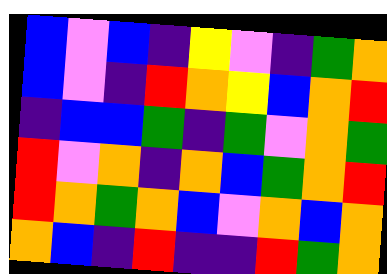[["blue", "violet", "blue", "indigo", "yellow", "violet", "indigo", "green", "orange"], ["blue", "violet", "indigo", "red", "orange", "yellow", "blue", "orange", "red"], ["indigo", "blue", "blue", "green", "indigo", "green", "violet", "orange", "green"], ["red", "violet", "orange", "indigo", "orange", "blue", "green", "orange", "red"], ["red", "orange", "green", "orange", "blue", "violet", "orange", "blue", "orange"], ["orange", "blue", "indigo", "red", "indigo", "indigo", "red", "green", "orange"]]